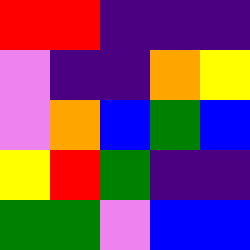[["red", "red", "indigo", "indigo", "indigo"], ["violet", "indigo", "indigo", "orange", "yellow"], ["violet", "orange", "blue", "green", "blue"], ["yellow", "red", "green", "indigo", "indigo"], ["green", "green", "violet", "blue", "blue"]]